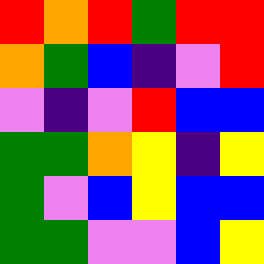[["red", "orange", "red", "green", "red", "red"], ["orange", "green", "blue", "indigo", "violet", "red"], ["violet", "indigo", "violet", "red", "blue", "blue"], ["green", "green", "orange", "yellow", "indigo", "yellow"], ["green", "violet", "blue", "yellow", "blue", "blue"], ["green", "green", "violet", "violet", "blue", "yellow"]]